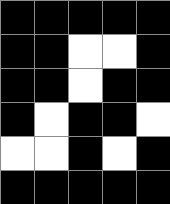[["black", "black", "black", "black", "black"], ["black", "black", "white", "white", "black"], ["black", "black", "white", "black", "black"], ["black", "white", "black", "black", "white"], ["white", "white", "black", "white", "black"], ["black", "black", "black", "black", "black"]]